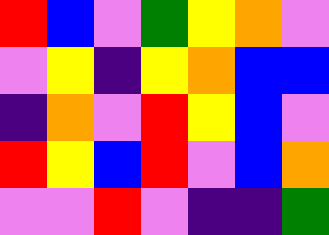[["red", "blue", "violet", "green", "yellow", "orange", "violet"], ["violet", "yellow", "indigo", "yellow", "orange", "blue", "blue"], ["indigo", "orange", "violet", "red", "yellow", "blue", "violet"], ["red", "yellow", "blue", "red", "violet", "blue", "orange"], ["violet", "violet", "red", "violet", "indigo", "indigo", "green"]]